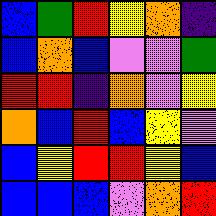[["blue", "green", "red", "yellow", "orange", "indigo"], ["blue", "orange", "blue", "violet", "violet", "green"], ["red", "red", "indigo", "orange", "violet", "yellow"], ["orange", "blue", "red", "blue", "yellow", "violet"], ["blue", "yellow", "red", "red", "yellow", "blue"], ["blue", "blue", "blue", "violet", "orange", "red"]]